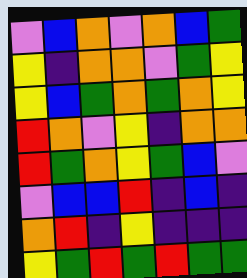[["violet", "blue", "orange", "violet", "orange", "blue", "green"], ["yellow", "indigo", "orange", "orange", "violet", "green", "yellow"], ["yellow", "blue", "green", "orange", "green", "orange", "yellow"], ["red", "orange", "violet", "yellow", "indigo", "orange", "orange"], ["red", "green", "orange", "yellow", "green", "blue", "violet"], ["violet", "blue", "blue", "red", "indigo", "blue", "indigo"], ["orange", "red", "indigo", "yellow", "indigo", "indigo", "indigo"], ["yellow", "green", "red", "green", "red", "green", "green"]]